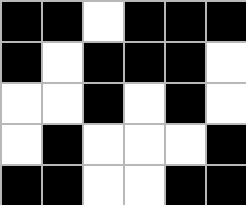[["black", "black", "white", "black", "black", "black"], ["black", "white", "black", "black", "black", "white"], ["white", "white", "black", "white", "black", "white"], ["white", "black", "white", "white", "white", "black"], ["black", "black", "white", "white", "black", "black"]]